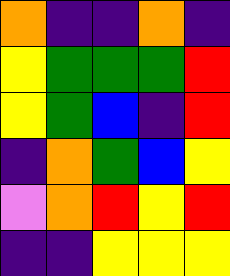[["orange", "indigo", "indigo", "orange", "indigo"], ["yellow", "green", "green", "green", "red"], ["yellow", "green", "blue", "indigo", "red"], ["indigo", "orange", "green", "blue", "yellow"], ["violet", "orange", "red", "yellow", "red"], ["indigo", "indigo", "yellow", "yellow", "yellow"]]